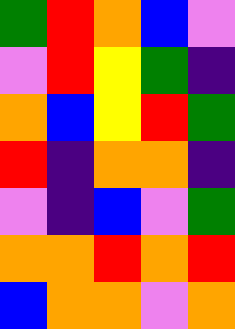[["green", "red", "orange", "blue", "violet"], ["violet", "red", "yellow", "green", "indigo"], ["orange", "blue", "yellow", "red", "green"], ["red", "indigo", "orange", "orange", "indigo"], ["violet", "indigo", "blue", "violet", "green"], ["orange", "orange", "red", "orange", "red"], ["blue", "orange", "orange", "violet", "orange"]]